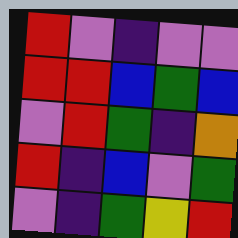[["red", "violet", "indigo", "violet", "violet"], ["red", "red", "blue", "green", "blue"], ["violet", "red", "green", "indigo", "orange"], ["red", "indigo", "blue", "violet", "green"], ["violet", "indigo", "green", "yellow", "red"]]